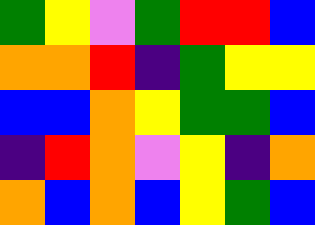[["green", "yellow", "violet", "green", "red", "red", "blue"], ["orange", "orange", "red", "indigo", "green", "yellow", "yellow"], ["blue", "blue", "orange", "yellow", "green", "green", "blue"], ["indigo", "red", "orange", "violet", "yellow", "indigo", "orange"], ["orange", "blue", "orange", "blue", "yellow", "green", "blue"]]